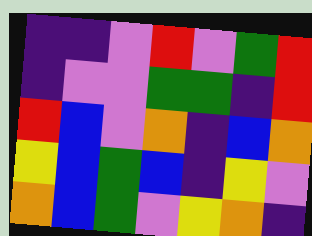[["indigo", "indigo", "violet", "red", "violet", "green", "red"], ["indigo", "violet", "violet", "green", "green", "indigo", "red"], ["red", "blue", "violet", "orange", "indigo", "blue", "orange"], ["yellow", "blue", "green", "blue", "indigo", "yellow", "violet"], ["orange", "blue", "green", "violet", "yellow", "orange", "indigo"]]